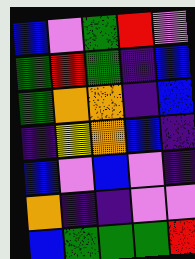[["blue", "violet", "green", "red", "violet"], ["green", "red", "green", "indigo", "blue"], ["green", "orange", "orange", "indigo", "blue"], ["indigo", "yellow", "orange", "blue", "indigo"], ["blue", "violet", "blue", "violet", "indigo"], ["orange", "indigo", "indigo", "violet", "violet"], ["blue", "green", "green", "green", "red"]]